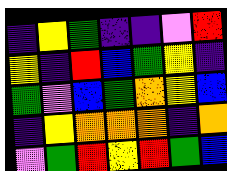[["indigo", "yellow", "green", "indigo", "indigo", "violet", "red"], ["yellow", "indigo", "red", "blue", "green", "yellow", "indigo"], ["green", "violet", "blue", "green", "orange", "yellow", "blue"], ["indigo", "yellow", "orange", "orange", "orange", "indigo", "orange"], ["violet", "green", "red", "yellow", "red", "green", "blue"]]